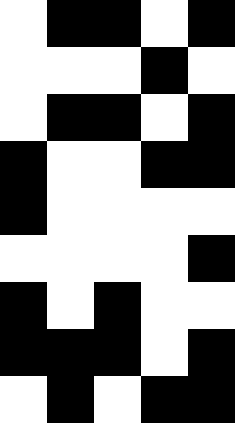[["white", "black", "black", "white", "black"], ["white", "white", "white", "black", "white"], ["white", "black", "black", "white", "black"], ["black", "white", "white", "black", "black"], ["black", "white", "white", "white", "white"], ["white", "white", "white", "white", "black"], ["black", "white", "black", "white", "white"], ["black", "black", "black", "white", "black"], ["white", "black", "white", "black", "black"]]